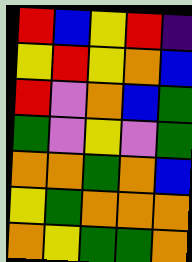[["red", "blue", "yellow", "red", "indigo"], ["yellow", "red", "yellow", "orange", "blue"], ["red", "violet", "orange", "blue", "green"], ["green", "violet", "yellow", "violet", "green"], ["orange", "orange", "green", "orange", "blue"], ["yellow", "green", "orange", "orange", "orange"], ["orange", "yellow", "green", "green", "orange"]]